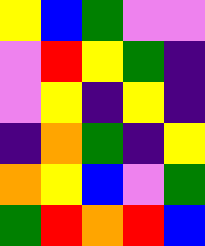[["yellow", "blue", "green", "violet", "violet"], ["violet", "red", "yellow", "green", "indigo"], ["violet", "yellow", "indigo", "yellow", "indigo"], ["indigo", "orange", "green", "indigo", "yellow"], ["orange", "yellow", "blue", "violet", "green"], ["green", "red", "orange", "red", "blue"]]